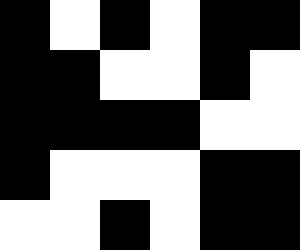[["black", "white", "black", "white", "black", "black"], ["black", "black", "white", "white", "black", "white"], ["black", "black", "black", "black", "white", "white"], ["black", "white", "white", "white", "black", "black"], ["white", "white", "black", "white", "black", "black"]]